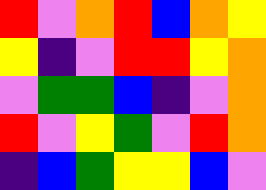[["red", "violet", "orange", "red", "blue", "orange", "yellow"], ["yellow", "indigo", "violet", "red", "red", "yellow", "orange"], ["violet", "green", "green", "blue", "indigo", "violet", "orange"], ["red", "violet", "yellow", "green", "violet", "red", "orange"], ["indigo", "blue", "green", "yellow", "yellow", "blue", "violet"]]